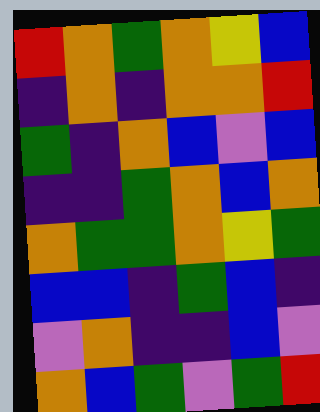[["red", "orange", "green", "orange", "yellow", "blue"], ["indigo", "orange", "indigo", "orange", "orange", "red"], ["green", "indigo", "orange", "blue", "violet", "blue"], ["indigo", "indigo", "green", "orange", "blue", "orange"], ["orange", "green", "green", "orange", "yellow", "green"], ["blue", "blue", "indigo", "green", "blue", "indigo"], ["violet", "orange", "indigo", "indigo", "blue", "violet"], ["orange", "blue", "green", "violet", "green", "red"]]